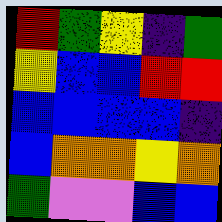[["red", "green", "yellow", "indigo", "green"], ["yellow", "blue", "blue", "red", "red"], ["blue", "blue", "blue", "blue", "indigo"], ["blue", "orange", "orange", "yellow", "orange"], ["green", "violet", "violet", "blue", "blue"]]